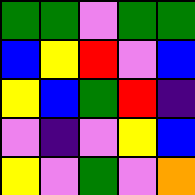[["green", "green", "violet", "green", "green"], ["blue", "yellow", "red", "violet", "blue"], ["yellow", "blue", "green", "red", "indigo"], ["violet", "indigo", "violet", "yellow", "blue"], ["yellow", "violet", "green", "violet", "orange"]]